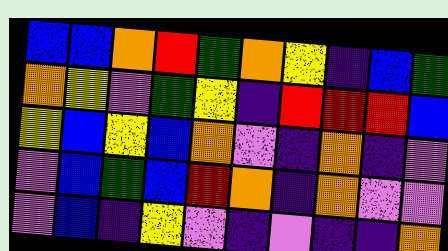[["blue", "blue", "orange", "red", "green", "orange", "yellow", "indigo", "blue", "green"], ["orange", "yellow", "violet", "green", "yellow", "indigo", "red", "red", "red", "blue"], ["yellow", "blue", "yellow", "blue", "orange", "violet", "indigo", "orange", "indigo", "violet"], ["violet", "blue", "green", "blue", "red", "orange", "indigo", "orange", "violet", "violet"], ["violet", "blue", "indigo", "yellow", "violet", "indigo", "violet", "indigo", "indigo", "orange"]]